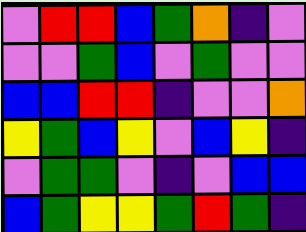[["violet", "red", "red", "blue", "green", "orange", "indigo", "violet"], ["violet", "violet", "green", "blue", "violet", "green", "violet", "violet"], ["blue", "blue", "red", "red", "indigo", "violet", "violet", "orange"], ["yellow", "green", "blue", "yellow", "violet", "blue", "yellow", "indigo"], ["violet", "green", "green", "violet", "indigo", "violet", "blue", "blue"], ["blue", "green", "yellow", "yellow", "green", "red", "green", "indigo"]]